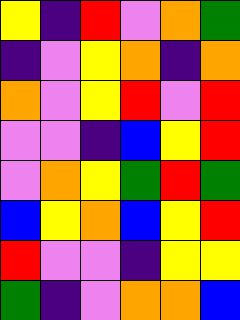[["yellow", "indigo", "red", "violet", "orange", "green"], ["indigo", "violet", "yellow", "orange", "indigo", "orange"], ["orange", "violet", "yellow", "red", "violet", "red"], ["violet", "violet", "indigo", "blue", "yellow", "red"], ["violet", "orange", "yellow", "green", "red", "green"], ["blue", "yellow", "orange", "blue", "yellow", "red"], ["red", "violet", "violet", "indigo", "yellow", "yellow"], ["green", "indigo", "violet", "orange", "orange", "blue"]]